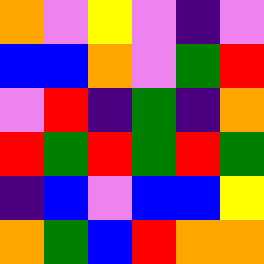[["orange", "violet", "yellow", "violet", "indigo", "violet"], ["blue", "blue", "orange", "violet", "green", "red"], ["violet", "red", "indigo", "green", "indigo", "orange"], ["red", "green", "red", "green", "red", "green"], ["indigo", "blue", "violet", "blue", "blue", "yellow"], ["orange", "green", "blue", "red", "orange", "orange"]]